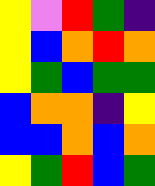[["yellow", "violet", "red", "green", "indigo"], ["yellow", "blue", "orange", "red", "orange"], ["yellow", "green", "blue", "green", "green"], ["blue", "orange", "orange", "indigo", "yellow"], ["blue", "blue", "orange", "blue", "orange"], ["yellow", "green", "red", "blue", "green"]]